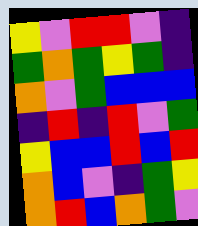[["yellow", "violet", "red", "red", "violet", "indigo"], ["green", "orange", "green", "yellow", "green", "indigo"], ["orange", "violet", "green", "blue", "blue", "blue"], ["indigo", "red", "indigo", "red", "violet", "green"], ["yellow", "blue", "blue", "red", "blue", "red"], ["orange", "blue", "violet", "indigo", "green", "yellow"], ["orange", "red", "blue", "orange", "green", "violet"]]